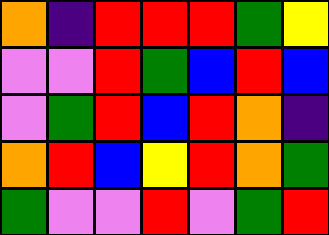[["orange", "indigo", "red", "red", "red", "green", "yellow"], ["violet", "violet", "red", "green", "blue", "red", "blue"], ["violet", "green", "red", "blue", "red", "orange", "indigo"], ["orange", "red", "blue", "yellow", "red", "orange", "green"], ["green", "violet", "violet", "red", "violet", "green", "red"]]